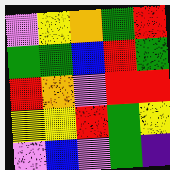[["violet", "yellow", "orange", "green", "red"], ["green", "green", "blue", "red", "green"], ["red", "orange", "violet", "red", "red"], ["yellow", "yellow", "red", "green", "yellow"], ["violet", "blue", "violet", "green", "indigo"]]